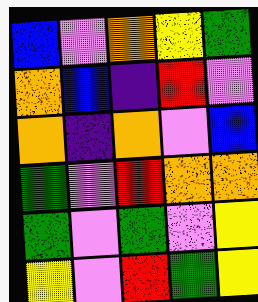[["blue", "violet", "orange", "yellow", "green"], ["orange", "blue", "indigo", "red", "violet"], ["orange", "indigo", "orange", "violet", "blue"], ["green", "violet", "red", "orange", "orange"], ["green", "violet", "green", "violet", "yellow"], ["yellow", "violet", "red", "green", "yellow"]]